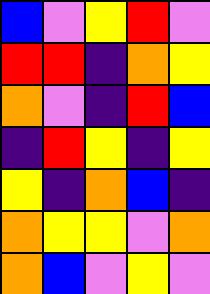[["blue", "violet", "yellow", "red", "violet"], ["red", "red", "indigo", "orange", "yellow"], ["orange", "violet", "indigo", "red", "blue"], ["indigo", "red", "yellow", "indigo", "yellow"], ["yellow", "indigo", "orange", "blue", "indigo"], ["orange", "yellow", "yellow", "violet", "orange"], ["orange", "blue", "violet", "yellow", "violet"]]